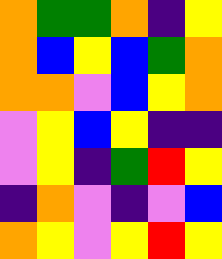[["orange", "green", "green", "orange", "indigo", "yellow"], ["orange", "blue", "yellow", "blue", "green", "orange"], ["orange", "orange", "violet", "blue", "yellow", "orange"], ["violet", "yellow", "blue", "yellow", "indigo", "indigo"], ["violet", "yellow", "indigo", "green", "red", "yellow"], ["indigo", "orange", "violet", "indigo", "violet", "blue"], ["orange", "yellow", "violet", "yellow", "red", "yellow"]]